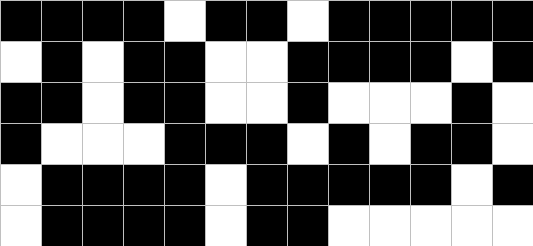[["black", "black", "black", "black", "white", "black", "black", "white", "black", "black", "black", "black", "black"], ["white", "black", "white", "black", "black", "white", "white", "black", "black", "black", "black", "white", "black"], ["black", "black", "white", "black", "black", "white", "white", "black", "white", "white", "white", "black", "white"], ["black", "white", "white", "white", "black", "black", "black", "white", "black", "white", "black", "black", "white"], ["white", "black", "black", "black", "black", "white", "black", "black", "black", "black", "black", "white", "black"], ["white", "black", "black", "black", "black", "white", "black", "black", "white", "white", "white", "white", "white"]]